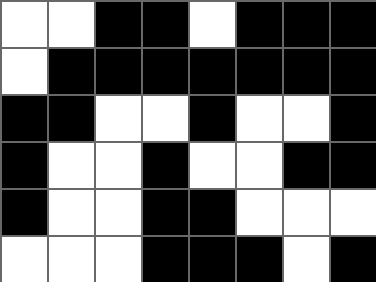[["white", "white", "black", "black", "white", "black", "black", "black"], ["white", "black", "black", "black", "black", "black", "black", "black"], ["black", "black", "white", "white", "black", "white", "white", "black"], ["black", "white", "white", "black", "white", "white", "black", "black"], ["black", "white", "white", "black", "black", "white", "white", "white"], ["white", "white", "white", "black", "black", "black", "white", "black"]]